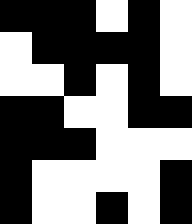[["black", "black", "black", "white", "black", "white"], ["white", "black", "black", "black", "black", "white"], ["white", "white", "black", "white", "black", "white"], ["black", "black", "white", "white", "black", "black"], ["black", "black", "black", "white", "white", "white"], ["black", "white", "white", "white", "white", "black"], ["black", "white", "white", "black", "white", "black"]]